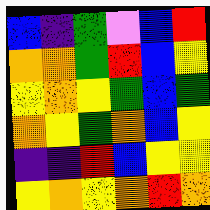[["blue", "indigo", "green", "violet", "blue", "red"], ["orange", "orange", "green", "red", "blue", "yellow"], ["yellow", "orange", "yellow", "green", "blue", "green"], ["orange", "yellow", "green", "orange", "blue", "yellow"], ["indigo", "indigo", "red", "blue", "yellow", "yellow"], ["yellow", "orange", "yellow", "orange", "red", "orange"]]